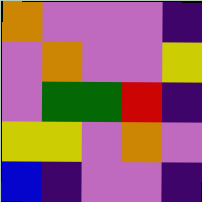[["orange", "violet", "violet", "violet", "indigo"], ["violet", "orange", "violet", "violet", "yellow"], ["violet", "green", "green", "red", "indigo"], ["yellow", "yellow", "violet", "orange", "violet"], ["blue", "indigo", "violet", "violet", "indigo"]]